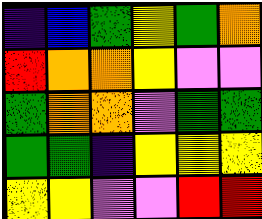[["indigo", "blue", "green", "yellow", "green", "orange"], ["red", "orange", "orange", "yellow", "violet", "violet"], ["green", "orange", "orange", "violet", "green", "green"], ["green", "green", "indigo", "yellow", "yellow", "yellow"], ["yellow", "yellow", "violet", "violet", "red", "red"]]